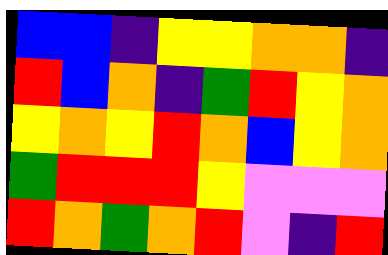[["blue", "blue", "indigo", "yellow", "yellow", "orange", "orange", "indigo"], ["red", "blue", "orange", "indigo", "green", "red", "yellow", "orange"], ["yellow", "orange", "yellow", "red", "orange", "blue", "yellow", "orange"], ["green", "red", "red", "red", "yellow", "violet", "violet", "violet"], ["red", "orange", "green", "orange", "red", "violet", "indigo", "red"]]